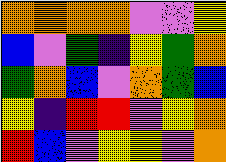[["orange", "orange", "orange", "orange", "violet", "violet", "yellow"], ["blue", "violet", "green", "indigo", "yellow", "green", "orange"], ["green", "orange", "blue", "violet", "orange", "green", "blue"], ["yellow", "indigo", "red", "red", "violet", "yellow", "orange"], ["red", "blue", "violet", "yellow", "yellow", "violet", "orange"]]